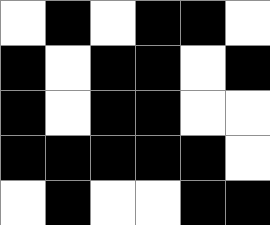[["white", "black", "white", "black", "black", "white"], ["black", "white", "black", "black", "white", "black"], ["black", "white", "black", "black", "white", "white"], ["black", "black", "black", "black", "black", "white"], ["white", "black", "white", "white", "black", "black"]]